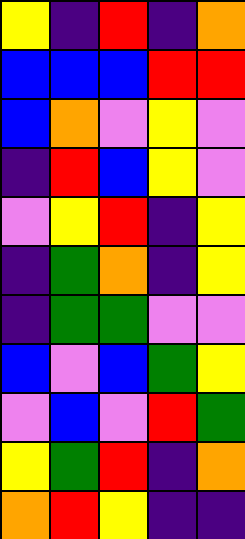[["yellow", "indigo", "red", "indigo", "orange"], ["blue", "blue", "blue", "red", "red"], ["blue", "orange", "violet", "yellow", "violet"], ["indigo", "red", "blue", "yellow", "violet"], ["violet", "yellow", "red", "indigo", "yellow"], ["indigo", "green", "orange", "indigo", "yellow"], ["indigo", "green", "green", "violet", "violet"], ["blue", "violet", "blue", "green", "yellow"], ["violet", "blue", "violet", "red", "green"], ["yellow", "green", "red", "indigo", "orange"], ["orange", "red", "yellow", "indigo", "indigo"]]